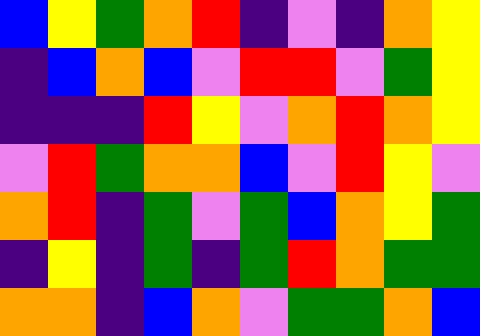[["blue", "yellow", "green", "orange", "red", "indigo", "violet", "indigo", "orange", "yellow"], ["indigo", "blue", "orange", "blue", "violet", "red", "red", "violet", "green", "yellow"], ["indigo", "indigo", "indigo", "red", "yellow", "violet", "orange", "red", "orange", "yellow"], ["violet", "red", "green", "orange", "orange", "blue", "violet", "red", "yellow", "violet"], ["orange", "red", "indigo", "green", "violet", "green", "blue", "orange", "yellow", "green"], ["indigo", "yellow", "indigo", "green", "indigo", "green", "red", "orange", "green", "green"], ["orange", "orange", "indigo", "blue", "orange", "violet", "green", "green", "orange", "blue"]]